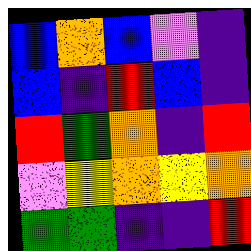[["blue", "orange", "blue", "violet", "indigo"], ["blue", "indigo", "red", "blue", "indigo"], ["red", "green", "orange", "indigo", "red"], ["violet", "yellow", "orange", "yellow", "orange"], ["green", "green", "indigo", "indigo", "red"]]